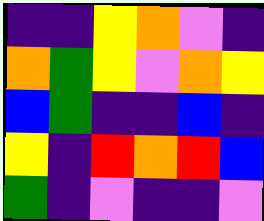[["indigo", "indigo", "yellow", "orange", "violet", "indigo"], ["orange", "green", "yellow", "violet", "orange", "yellow"], ["blue", "green", "indigo", "indigo", "blue", "indigo"], ["yellow", "indigo", "red", "orange", "red", "blue"], ["green", "indigo", "violet", "indigo", "indigo", "violet"]]